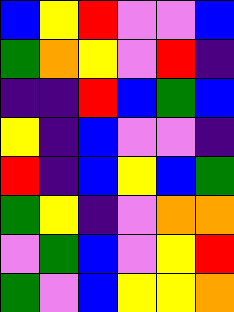[["blue", "yellow", "red", "violet", "violet", "blue"], ["green", "orange", "yellow", "violet", "red", "indigo"], ["indigo", "indigo", "red", "blue", "green", "blue"], ["yellow", "indigo", "blue", "violet", "violet", "indigo"], ["red", "indigo", "blue", "yellow", "blue", "green"], ["green", "yellow", "indigo", "violet", "orange", "orange"], ["violet", "green", "blue", "violet", "yellow", "red"], ["green", "violet", "blue", "yellow", "yellow", "orange"]]